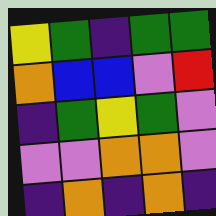[["yellow", "green", "indigo", "green", "green"], ["orange", "blue", "blue", "violet", "red"], ["indigo", "green", "yellow", "green", "violet"], ["violet", "violet", "orange", "orange", "violet"], ["indigo", "orange", "indigo", "orange", "indigo"]]